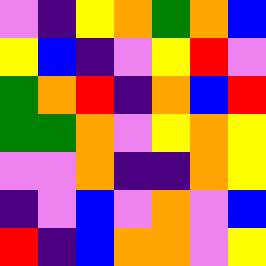[["violet", "indigo", "yellow", "orange", "green", "orange", "blue"], ["yellow", "blue", "indigo", "violet", "yellow", "red", "violet"], ["green", "orange", "red", "indigo", "orange", "blue", "red"], ["green", "green", "orange", "violet", "yellow", "orange", "yellow"], ["violet", "violet", "orange", "indigo", "indigo", "orange", "yellow"], ["indigo", "violet", "blue", "violet", "orange", "violet", "blue"], ["red", "indigo", "blue", "orange", "orange", "violet", "yellow"]]